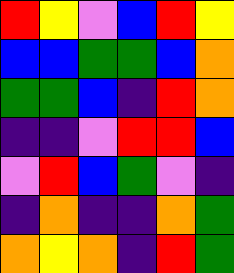[["red", "yellow", "violet", "blue", "red", "yellow"], ["blue", "blue", "green", "green", "blue", "orange"], ["green", "green", "blue", "indigo", "red", "orange"], ["indigo", "indigo", "violet", "red", "red", "blue"], ["violet", "red", "blue", "green", "violet", "indigo"], ["indigo", "orange", "indigo", "indigo", "orange", "green"], ["orange", "yellow", "orange", "indigo", "red", "green"]]